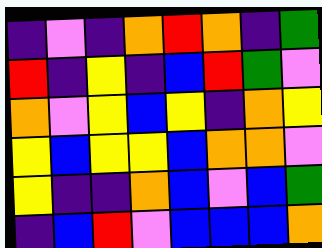[["indigo", "violet", "indigo", "orange", "red", "orange", "indigo", "green"], ["red", "indigo", "yellow", "indigo", "blue", "red", "green", "violet"], ["orange", "violet", "yellow", "blue", "yellow", "indigo", "orange", "yellow"], ["yellow", "blue", "yellow", "yellow", "blue", "orange", "orange", "violet"], ["yellow", "indigo", "indigo", "orange", "blue", "violet", "blue", "green"], ["indigo", "blue", "red", "violet", "blue", "blue", "blue", "orange"]]